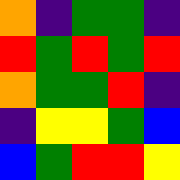[["orange", "indigo", "green", "green", "indigo"], ["red", "green", "red", "green", "red"], ["orange", "green", "green", "red", "indigo"], ["indigo", "yellow", "yellow", "green", "blue"], ["blue", "green", "red", "red", "yellow"]]